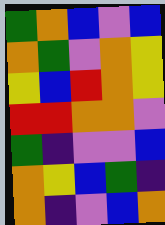[["green", "orange", "blue", "violet", "blue"], ["orange", "green", "violet", "orange", "yellow"], ["yellow", "blue", "red", "orange", "yellow"], ["red", "red", "orange", "orange", "violet"], ["green", "indigo", "violet", "violet", "blue"], ["orange", "yellow", "blue", "green", "indigo"], ["orange", "indigo", "violet", "blue", "orange"]]